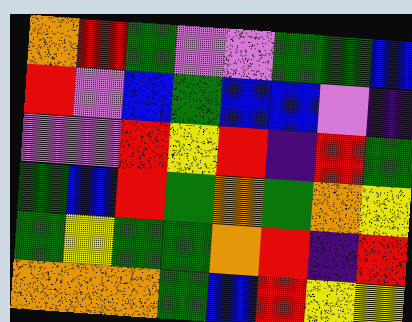[["orange", "red", "green", "violet", "violet", "green", "green", "blue"], ["red", "violet", "blue", "green", "blue", "blue", "violet", "indigo"], ["violet", "violet", "red", "yellow", "red", "indigo", "red", "green"], ["green", "blue", "red", "green", "orange", "green", "orange", "yellow"], ["green", "yellow", "green", "green", "orange", "red", "indigo", "red"], ["orange", "orange", "orange", "green", "blue", "red", "yellow", "yellow"]]